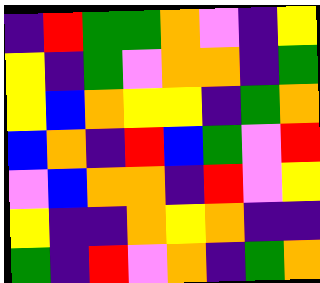[["indigo", "red", "green", "green", "orange", "violet", "indigo", "yellow"], ["yellow", "indigo", "green", "violet", "orange", "orange", "indigo", "green"], ["yellow", "blue", "orange", "yellow", "yellow", "indigo", "green", "orange"], ["blue", "orange", "indigo", "red", "blue", "green", "violet", "red"], ["violet", "blue", "orange", "orange", "indigo", "red", "violet", "yellow"], ["yellow", "indigo", "indigo", "orange", "yellow", "orange", "indigo", "indigo"], ["green", "indigo", "red", "violet", "orange", "indigo", "green", "orange"]]